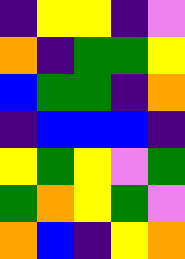[["indigo", "yellow", "yellow", "indigo", "violet"], ["orange", "indigo", "green", "green", "yellow"], ["blue", "green", "green", "indigo", "orange"], ["indigo", "blue", "blue", "blue", "indigo"], ["yellow", "green", "yellow", "violet", "green"], ["green", "orange", "yellow", "green", "violet"], ["orange", "blue", "indigo", "yellow", "orange"]]